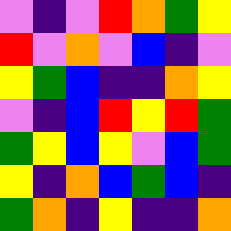[["violet", "indigo", "violet", "red", "orange", "green", "yellow"], ["red", "violet", "orange", "violet", "blue", "indigo", "violet"], ["yellow", "green", "blue", "indigo", "indigo", "orange", "yellow"], ["violet", "indigo", "blue", "red", "yellow", "red", "green"], ["green", "yellow", "blue", "yellow", "violet", "blue", "green"], ["yellow", "indigo", "orange", "blue", "green", "blue", "indigo"], ["green", "orange", "indigo", "yellow", "indigo", "indigo", "orange"]]